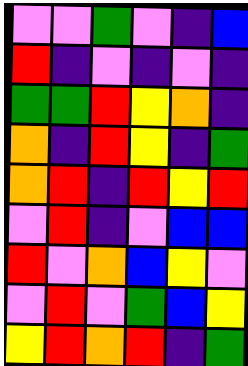[["violet", "violet", "green", "violet", "indigo", "blue"], ["red", "indigo", "violet", "indigo", "violet", "indigo"], ["green", "green", "red", "yellow", "orange", "indigo"], ["orange", "indigo", "red", "yellow", "indigo", "green"], ["orange", "red", "indigo", "red", "yellow", "red"], ["violet", "red", "indigo", "violet", "blue", "blue"], ["red", "violet", "orange", "blue", "yellow", "violet"], ["violet", "red", "violet", "green", "blue", "yellow"], ["yellow", "red", "orange", "red", "indigo", "green"]]